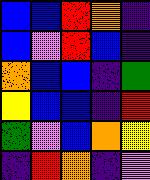[["blue", "blue", "red", "orange", "indigo"], ["blue", "violet", "red", "blue", "indigo"], ["orange", "blue", "blue", "indigo", "green"], ["yellow", "blue", "blue", "indigo", "red"], ["green", "violet", "blue", "orange", "yellow"], ["indigo", "red", "orange", "indigo", "violet"]]